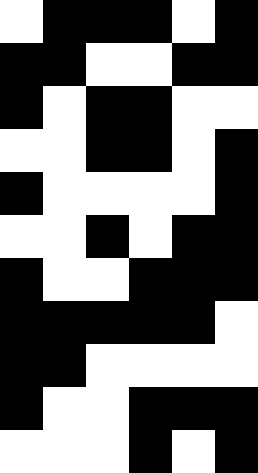[["white", "black", "black", "black", "white", "black"], ["black", "black", "white", "white", "black", "black"], ["black", "white", "black", "black", "white", "white"], ["white", "white", "black", "black", "white", "black"], ["black", "white", "white", "white", "white", "black"], ["white", "white", "black", "white", "black", "black"], ["black", "white", "white", "black", "black", "black"], ["black", "black", "black", "black", "black", "white"], ["black", "black", "white", "white", "white", "white"], ["black", "white", "white", "black", "black", "black"], ["white", "white", "white", "black", "white", "black"]]